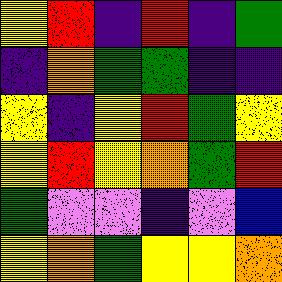[["yellow", "red", "indigo", "red", "indigo", "green"], ["indigo", "orange", "green", "green", "indigo", "indigo"], ["yellow", "indigo", "yellow", "red", "green", "yellow"], ["yellow", "red", "yellow", "orange", "green", "red"], ["green", "violet", "violet", "indigo", "violet", "blue"], ["yellow", "orange", "green", "yellow", "yellow", "orange"]]